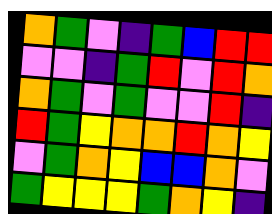[["orange", "green", "violet", "indigo", "green", "blue", "red", "red"], ["violet", "violet", "indigo", "green", "red", "violet", "red", "orange"], ["orange", "green", "violet", "green", "violet", "violet", "red", "indigo"], ["red", "green", "yellow", "orange", "orange", "red", "orange", "yellow"], ["violet", "green", "orange", "yellow", "blue", "blue", "orange", "violet"], ["green", "yellow", "yellow", "yellow", "green", "orange", "yellow", "indigo"]]